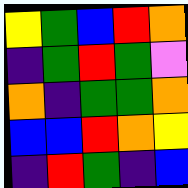[["yellow", "green", "blue", "red", "orange"], ["indigo", "green", "red", "green", "violet"], ["orange", "indigo", "green", "green", "orange"], ["blue", "blue", "red", "orange", "yellow"], ["indigo", "red", "green", "indigo", "blue"]]